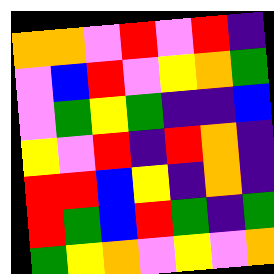[["orange", "orange", "violet", "red", "violet", "red", "indigo"], ["violet", "blue", "red", "violet", "yellow", "orange", "green"], ["violet", "green", "yellow", "green", "indigo", "indigo", "blue"], ["yellow", "violet", "red", "indigo", "red", "orange", "indigo"], ["red", "red", "blue", "yellow", "indigo", "orange", "indigo"], ["red", "green", "blue", "red", "green", "indigo", "green"], ["green", "yellow", "orange", "violet", "yellow", "violet", "orange"]]